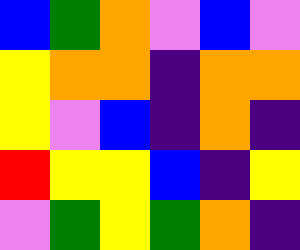[["blue", "green", "orange", "violet", "blue", "violet"], ["yellow", "orange", "orange", "indigo", "orange", "orange"], ["yellow", "violet", "blue", "indigo", "orange", "indigo"], ["red", "yellow", "yellow", "blue", "indigo", "yellow"], ["violet", "green", "yellow", "green", "orange", "indigo"]]